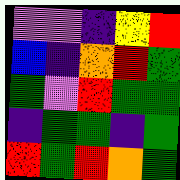[["violet", "violet", "indigo", "yellow", "red"], ["blue", "indigo", "orange", "red", "green"], ["green", "violet", "red", "green", "green"], ["indigo", "green", "green", "indigo", "green"], ["red", "green", "red", "orange", "green"]]